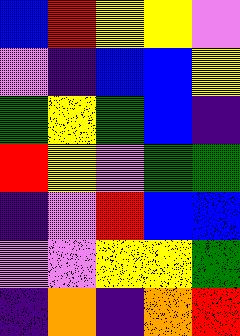[["blue", "red", "yellow", "yellow", "violet"], ["violet", "indigo", "blue", "blue", "yellow"], ["green", "yellow", "green", "blue", "indigo"], ["red", "yellow", "violet", "green", "green"], ["indigo", "violet", "red", "blue", "blue"], ["violet", "violet", "yellow", "yellow", "green"], ["indigo", "orange", "indigo", "orange", "red"]]